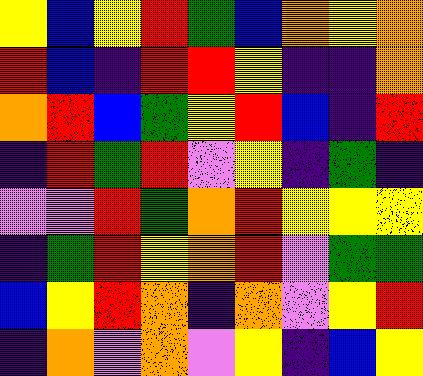[["yellow", "blue", "yellow", "red", "green", "blue", "orange", "yellow", "orange"], ["red", "blue", "indigo", "red", "red", "yellow", "indigo", "indigo", "orange"], ["orange", "red", "blue", "green", "yellow", "red", "blue", "indigo", "red"], ["indigo", "red", "green", "red", "violet", "yellow", "indigo", "green", "indigo"], ["violet", "violet", "red", "green", "orange", "red", "yellow", "yellow", "yellow"], ["indigo", "green", "red", "yellow", "orange", "red", "violet", "green", "green"], ["blue", "yellow", "red", "orange", "indigo", "orange", "violet", "yellow", "red"], ["indigo", "orange", "violet", "orange", "violet", "yellow", "indigo", "blue", "yellow"]]